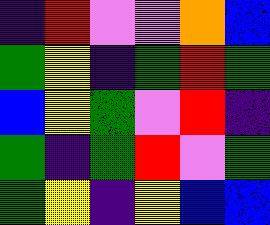[["indigo", "red", "violet", "violet", "orange", "blue"], ["green", "yellow", "indigo", "green", "red", "green"], ["blue", "yellow", "green", "violet", "red", "indigo"], ["green", "indigo", "green", "red", "violet", "green"], ["green", "yellow", "indigo", "yellow", "blue", "blue"]]